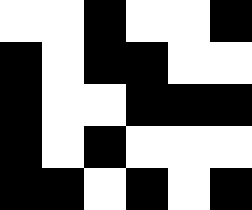[["white", "white", "black", "white", "white", "black"], ["black", "white", "black", "black", "white", "white"], ["black", "white", "white", "black", "black", "black"], ["black", "white", "black", "white", "white", "white"], ["black", "black", "white", "black", "white", "black"]]